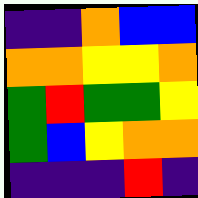[["indigo", "indigo", "orange", "blue", "blue"], ["orange", "orange", "yellow", "yellow", "orange"], ["green", "red", "green", "green", "yellow"], ["green", "blue", "yellow", "orange", "orange"], ["indigo", "indigo", "indigo", "red", "indigo"]]